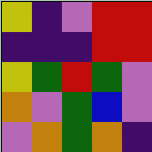[["yellow", "indigo", "violet", "red", "red"], ["indigo", "indigo", "indigo", "red", "red"], ["yellow", "green", "red", "green", "violet"], ["orange", "violet", "green", "blue", "violet"], ["violet", "orange", "green", "orange", "indigo"]]